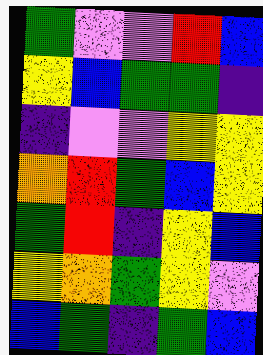[["green", "violet", "violet", "red", "blue"], ["yellow", "blue", "green", "green", "indigo"], ["indigo", "violet", "violet", "yellow", "yellow"], ["orange", "red", "green", "blue", "yellow"], ["green", "red", "indigo", "yellow", "blue"], ["yellow", "orange", "green", "yellow", "violet"], ["blue", "green", "indigo", "green", "blue"]]